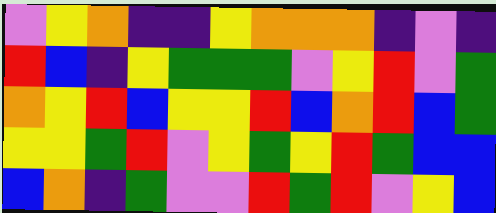[["violet", "yellow", "orange", "indigo", "indigo", "yellow", "orange", "orange", "orange", "indigo", "violet", "indigo"], ["red", "blue", "indigo", "yellow", "green", "green", "green", "violet", "yellow", "red", "violet", "green"], ["orange", "yellow", "red", "blue", "yellow", "yellow", "red", "blue", "orange", "red", "blue", "green"], ["yellow", "yellow", "green", "red", "violet", "yellow", "green", "yellow", "red", "green", "blue", "blue"], ["blue", "orange", "indigo", "green", "violet", "violet", "red", "green", "red", "violet", "yellow", "blue"]]